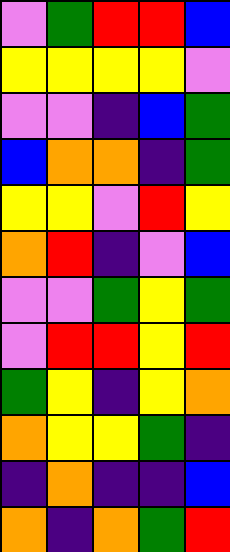[["violet", "green", "red", "red", "blue"], ["yellow", "yellow", "yellow", "yellow", "violet"], ["violet", "violet", "indigo", "blue", "green"], ["blue", "orange", "orange", "indigo", "green"], ["yellow", "yellow", "violet", "red", "yellow"], ["orange", "red", "indigo", "violet", "blue"], ["violet", "violet", "green", "yellow", "green"], ["violet", "red", "red", "yellow", "red"], ["green", "yellow", "indigo", "yellow", "orange"], ["orange", "yellow", "yellow", "green", "indigo"], ["indigo", "orange", "indigo", "indigo", "blue"], ["orange", "indigo", "orange", "green", "red"]]